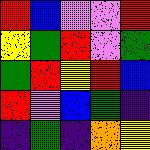[["red", "blue", "violet", "violet", "red"], ["yellow", "green", "red", "violet", "green"], ["green", "red", "yellow", "red", "blue"], ["red", "violet", "blue", "green", "indigo"], ["indigo", "green", "indigo", "orange", "yellow"]]